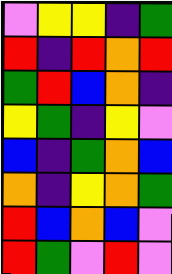[["violet", "yellow", "yellow", "indigo", "green"], ["red", "indigo", "red", "orange", "red"], ["green", "red", "blue", "orange", "indigo"], ["yellow", "green", "indigo", "yellow", "violet"], ["blue", "indigo", "green", "orange", "blue"], ["orange", "indigo", "yellow", "orange", "green"], ["red", "blue", "orange", "blue", "violet"], ["red", "green", "violet", "red", "violet"]]